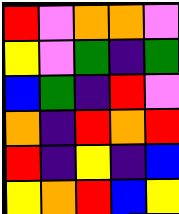[["red", "violet", "orange", "orange", "violet"], ["yellow", "violet", "green", "indigo", "green"], ["blue", "green", "indigo", "red", "violet"], ["orange", "indigo", "red", "orange", "red"], ["red", "indigo", "yellow", "indigo", "blue"], ["yellow", "orange", "red", "blue", "yellow"]]